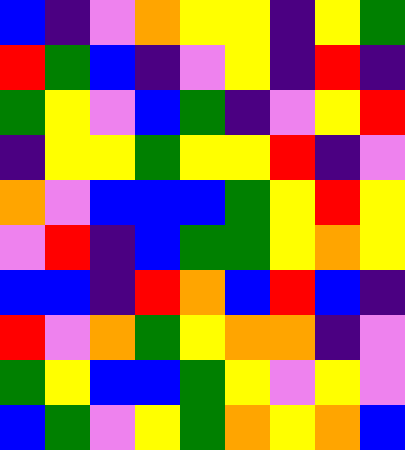[["blue", "indigo", "violet", "orange", "yellow", "yellow", "indigo", "yellow", "green"], ["red", "green", "blue", "indigo", "violet", "yellow", "indigo", "red", "indigo"], ["green", "yellow", "violet", "blue", "green", "indigo", "violet", "yellow", "red"], ["indigo", "yellow", "yellow", "green", "yellow", "yellow", "red", "indigo", "violet"], ["orange", "violet", "blue", "blue", "blue", "green", "yellow", "red", "yellow"], ["violet", "red", "indigo", "blue", "green", "green", "yellow", "orange", "yellow"], ["blue", "blue", "indigo", "red", "orange", "blue", "red", "blue", "indigo"], ["red", "violet", "orange", "green", "yellow", "orange", "orange", "indigo", "violet"], ["green", "yellow", "blue", "blue", "green", "yellow", "violet", "yellow", "violet"], ["blue", "green", "violet", "yellow", "green", "orange", "yellow", "orange", "blue"]]